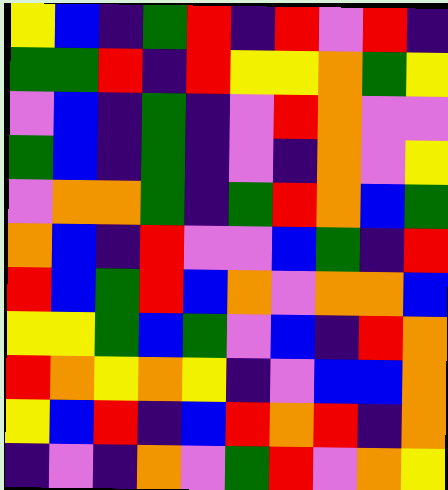[["yellow", "blue", "indigo", "green", "red", "indigo", "red", "violet", "red", "indigo"], ["green", "green", "red", "indigo", "red", "yellow", "yellow", "orange", "green", "yellow"], ["violet", "blue", "indigo", "green", "indigo", "violet", "red", "orange", "violet", "violet"], ["green", "blue", "indigo", "green", "indigo", "violet", "indigo", "orange", "violet", "yellow"], ["violet", "orange", "orange", "green", "indigo", "green", "red", "orange", "blue", "green"], ["orange", "blue", "indigo", "red", "violet", "violet", "blue", "green", "indigo", "red"], ["red", "blue", "green", "red", "blue", "orange", "violet", "orange", "orange", "blue"], ["yellow", "yellow", "green", "blue", "green", "violet", "blue", "indigo", "red", "orange"], ["red", "orange", "yellow", "orange", "yellow", "indigo", "violet", "blue", "blue", "orange"], ["yellow", "blue", "red", "indigo", "blue", "red", "orange", "red", "indigo", "orange"], ["indigo", "violet", "indigo", "orange", "violet", "green", "red", "violet", "orange", "yellow"]]